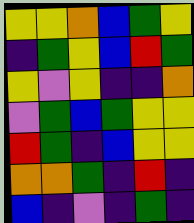[["yellow", "yellow", "orange", "blue", "green", "yellow"], ["indigo", "green", "yellow", "blue", "red", "green"], ["yellow", "violet", "yellow", "indigo", "indigo", "orange"], ["violet", "green", "blue", "green", "yellow", "yellow"], ["red", "green", "indigo", "blue", "yellow", "yellow"], ["orange", "orange", "green", "indigo", "red", "indigo"], ["blue", "indigo", "violet", "indigo", "green", "indigo"]]